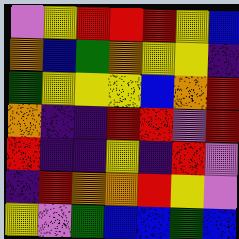[["violet", "yellow", "red", "red", "red", "yellow", "blue"], ["orange", "blue", "green", "orange", "yellow", "yellow", "indigo"], ["green", "yellow", "yellow", "yellow", "blue", "orange", "red"], ["orange", "indigo", "indigo", "red", "red", "violet", "red"], ["red", "indigo", "indigo", "yellow", "indigo", "red", "violet"], ["indigo", "red", "orange", "orange", "red", "yellow", "violet"], ["yellow", "violet", "green", "blue", "blue", "green", "blue"]]